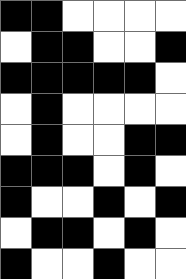[["black", "black", "white", "white", "white", "white"], ["white", "black", "black", "white", "white", "black"], ["black", "black", "black", "black", "black", "white"], ["white", "black", "white", "white", "white", "white"], ["white", "black", "white", "white", "black", "black"], ["black", "black", "black", "white", "black", "white"], ["black", "white", "white", "black", "white", "black"], ["white", "black", "black", "white", "black", "white"], ["black", "white", "white", "black", "white", "white"]]